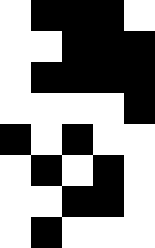[["white", "black", "black", "black", "white"], ["white", "white", "black", "black", "black"], ["white", "black", "black", "black", "black"], ["white", "white", "white", "white", "black"], ["black", "white", "black", "white", "white"], ["white", "black", "white", "black", "white"], ["white", "white", "black", "black", "white"], ["white", "black", "white", "white", "white"]]